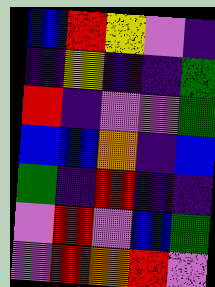[["blue", "red", "yellow", "violet", "indigo"], ["indigo", "yellow", "indigo", "indigo", "green"], ["red", "indigo", "violet", "violet", "green"], ["blue", "blue", "orange", "indigo", "blue"], ["green", "indigo", "red", "indigo", "indigo"], ["violet", "red", "violet", "blue", "green"], ["violet", "red", "orange", "red", "violet"]]